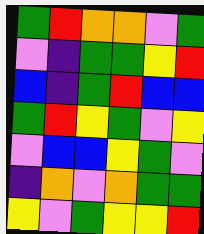[["green", "red", "orange", "orange", "violet", "green"], ["violet", "indigo", "green", "green", "yellow", "red"], ["blue", "indigo", "green", "red", "blue", "blue"], ["green", "red", "yellow", "green", "violet", "yellow"], ["violet", "blue", "blue", "yellow", "green", "violet"], ["indigo", "orange", "violet", "orange", "green", "green"], ["yellow", "violet", "green", "yellow", "yellow", "red"]]